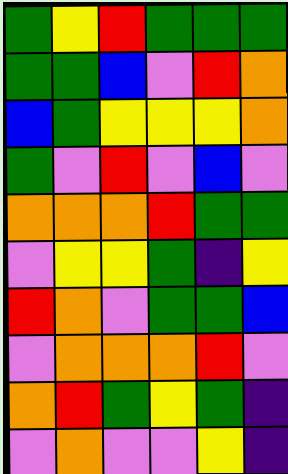[["green", "yellow", "red", "green", "green", "green"], ["green", "green", "blue", "violet", "red", "orange"], ["blue", "green", "yellow", "yellow", "yellow", "orange"], ["green", "violet", "red", "violet", "blue", "violet"], ["orange", "orange", "orange", "red", "green", "green"], ["violet", "yellow", "yellow", "green", "indigo", "yellow"], ["red", "orange", "violet", "green", "green", "blue"], ["violet", "orange", "orange", "orange", "red", "violet"], ["orange", "red", "green", "yellow", "green", "indigo"], ["violet", "orange", "violet", "violet", "yellow", "indigo"]]